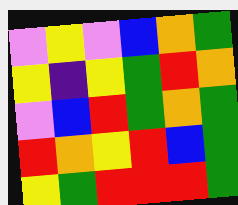[["violet", "yellow", "violet", "blue", "orange", "green"], ["yellow", "indigo", "yellow", "green", "red", "orange"], ["violet", "blue", "red", "green", "orange", "green"], ["red", "orange", "yellow", "red", "blue", "green"], ["yellow", "green", "red", "red", "red", "green"]]